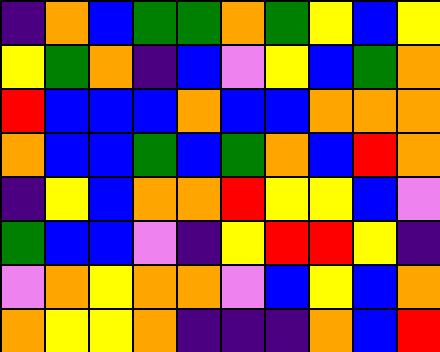[["indigo", "orange", "blue", "green", "green", "orange", "green", "yellow", "blue", "yellow"], ["yellow", "green", "orange", "indigo", "blue", "violet", "yellow", "blue", "green", "orange"], ["red", "blue", "blue", "blue", "orange", "blue", "blue", "orange", "orange", "orange"], ["orange", "blue", "blue", "green", "blue", "green", "orange", "blue", "red", "orange"], ["indigo", "yellow", "blue", "orange", "orange", "red", "yellow", "yellow", "blue", "violet"], ["green", "blue", "blue", "violet", "indigo", "yellow", "red", "red", "yellow", "indigo"], ["violet", "orange", "yellow", "orange", "orange", "violet", "blue", "yellow", "blue", "orange"], ["orange", "yellow", "yellow", "orange", "indigo", "indigo", "indigo", "orange", "blue", "red"]]